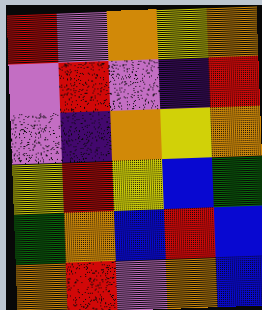[["red", "violet", "orange", "yellow", "orange"], ["violet", "red", "violet", "indigo", "red"], ["violet", "indigo", "orange", "yellow", "orange"], ["yellow", "red", "yellow", "blue", "green"], ["green", "orange", "blue", "red", "blue"], ["orange", "red", "violet", "orange", "blue"]]